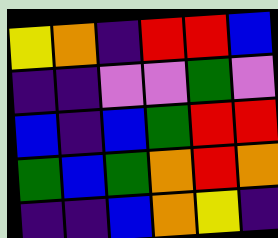[["yellow", "orange", "indigo", "red", "red", "blue"], ["indigo", "indigo", "violet", "violet", "green", "violet"], ["blue", "indigo", "blue", "green", "red", "red"], ["green", "blue", "green", "orange", "red", "orange"], ["indigo", "indigo", "blue", "orange", "yellow", "indigo"]]